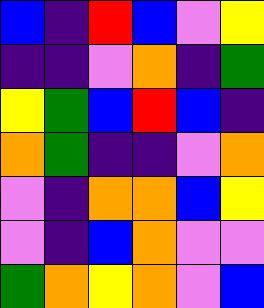[["blue", "indigo", "red", "blue", "violet", "yellow"], ["indigo", "indigo", "violet", "orange", "indigo", "green"], ["yellow", "green", "blue", "red", "blue", "indigo"], ["orange", "green", "indigo", "indigo", "violet", "orange"], ["violet", "indigo", "orange", "orange", "blue", "yellow"], ["violet", "indigo", "blue", "orange", "violet", "violet"], ["green", "orange", "yellow", "orange", "violet", "blue"]]